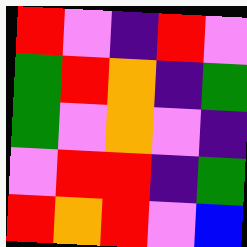[["red", "violet", "indigo", "red", "violet"], ["green", "red", "orange", "indigo", "green"], ["green", "violet", "orange", "violet", "indigo"], ["violet", "red", "red", "indigo", "green"], ["red", "orange", "red", "violet", "blue"]]